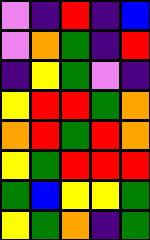[["violet", "indigo", "red", "indigo", "blue"], ["violet", "orange", "green", "indigo", "red"], ["indigo", "yellow", "green", "violet", "indigo"], ["yellow", "red", "red", "green", "orange"], ["orange", "red", "green", "red", "orange"], ["yellow", "green", "red", "red", "red"], ["green", "blue", "yellow", "yellow", "green"], ["yellow", "green", "orange", "indigo", "green"]]